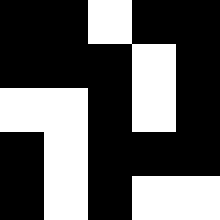[["black", "black", "white", "black", "black"], ["black", "black", "black", "white", "black"], ["white", "white", "black", "white", "black"], ["black", "white", "black", "black", "black"], ["black", "white", "black", "white", "white"]]